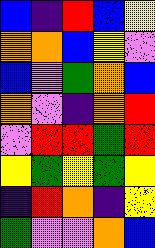[["blue", "indigo", "red", "blue", "yellow"], ["orange", "orange", "blue", "yellow", "violet"], ["blue", "violet", "green", "orange", "blue"], ["orange", "violet", "indigo", "orange", "red"], ["violet", "red", "red", "green", "red"], ["yellow", "green", "yellow", "green", "yellow"], ["indigo", "red", "orange", "indigo", "yellow"], ["green", "violet", "violet", "orange", "blue"]]